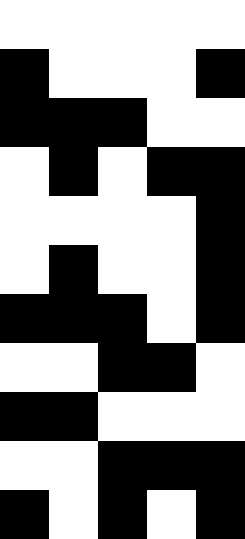[["white", "white", "white", "white", "white"], ["black", "white", "white", "white", "black"], ["black", "black", "black", "white", "white"], ["white", "black", "white", "black", "black"], ["white", "white", "white", "white", "black"], ["white", "black", "white", "white", "black"], ["black", "black", "black", "white", "black"], ["white", "white", "black", "black", "white"], ["black", "black", "white", "white", "white"], ["white", "white", "black", "black", "black"], ["black", "white", "black", "white", "black"]]